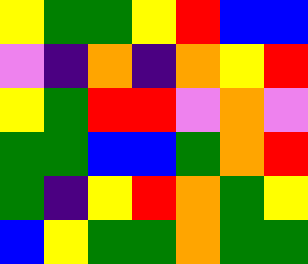[["yellow", "green", "green", "yellow", "red", "blue", "blue"], ["violet", "indigo", "orange", "indigo", "orange", "yellow", "red"], ["yellow", "green", "red", "red", "violet", "orange", "violet"], ["green", "green", "blue", "blue", "green", "orange", "red"], ["green", "indigo", "yellow", "red", "orange", "green", "yellow"], ["blue", "yellow", "green", "green", "orange", "green", "green"]]